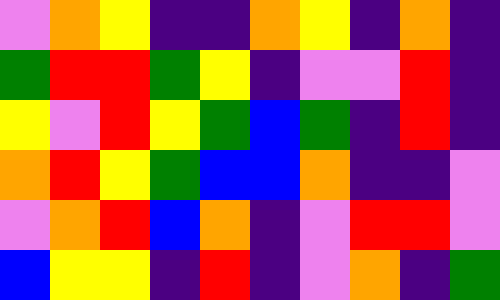[["violet", "orange", "yellow", "indigo", "indigo", "orange", "yellow", "indigo", "orange", "indigo"], ["green", "red", "red", "green", "yellow", "indigo", "violet", "violet", "red", "indigo"], ["yellow", "violet", "red", "yellow", "green", "blue", "green", "indigo", "red", "indigo"], ["orange", "red", "yellow", "green", "blue", "blue", "orange", "indigo", "indigo", "violet"], ["violet", "orange", "red", "blue", "orange", "indigo", "violet", "red", "red", "violet"], ["blue", "yellow", "yellow", "indigo", "red", "indigo", "violet", "orange", "indigo", "green"]]